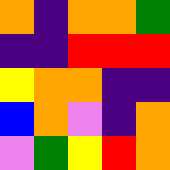[["orange", "indigo", "orange", "orange", "green"], ["indigo", "indigo", "red", "red", "red"], ["yellow", "orange", "orange", "indigo", "indigo"], ["blue", "orange", "violet", "indigo", "orange"], ["violet", "green", "yellow", "red", "orange"]]